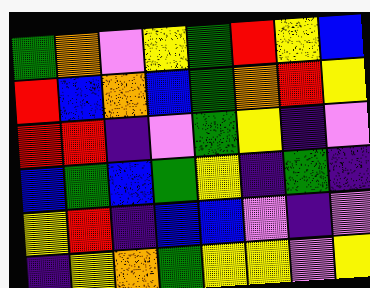[["green", "orange", "violet", "yellow", "green", "red", "yellow", "blue"], ["red", "blue", "orange", "blue", "green", "orange", "red", "yellow"], ["red", "red", "indigo", "violet", "green", "yellow", "indigo", "violet"], ["blue", "green", "blue", "green", "yellow", "indigo", "green", "indigo"], ["yellow", "red", "indigo", "blue", "blue", "violet", "indigo", "violet"], ["indigo", "yellow", "orange", "green", "yellow", "yellow", "violet", "yellow"]]